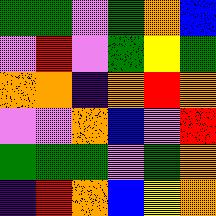[["green", "green", "violet", "green", "orange", "blue"], ["violet", "red", "violet", "green", "yellow", "green"], ["orange", "orange", "indigo", "orange", "red", "orange"], ["violet", "violet", "orange", "blue", "violet", "red"], ["green", "green", "green", "violet", "green", "orange"], ["indigo", "red", "orange", "blue", "yellow", "orange"]]